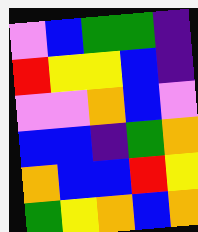[["violet", "blue", "green", "green", "indigo"], ["red", "yellow", "yellow", "blue", "indigo"], ["violet", "violet", "orange", "blue", "violet"], ["blue", "blue", "indigo", "green", "orange"], ["orange", "blue", "blue", "red", "yellow"], ["green", "yellow", "orange", "blue", "orange"]]